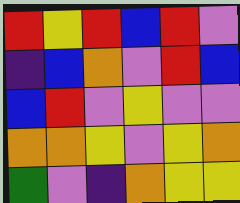[["red", "yellow", "red", "blue", "red", "violet"], ["indigo", "blue", "orange", "violet", "red", "blue"], ["blue", "red", "violet", "yellow", "violet", "violet"], ["orange", "orange", "yellow", "violet", "yellow", "orange"], ["green", "violet", "indigo", "orange", "yellow", "yellow"]]